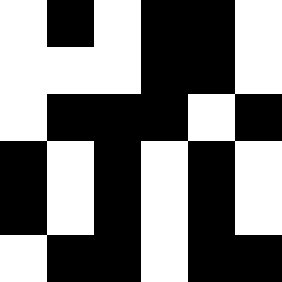[["white", "black", "white", "black", "black", "white"], ["white", "white", "white", "black", "black", "white"], ["white", "black", "black", "black", "white", "black"], ["black", "white", "black", "white", "black", "white"], ["black", "white", "black", "white", "black", "white"], ["white", "black", "black", "white", "black", "black"]]